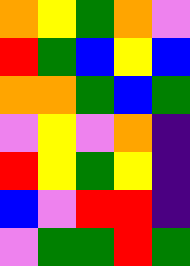[["orange", "yellow", "green", "orange", "violet"], ["red", "green", "blue", "yellow", "blue"], ["orange", "orange", "green", "blue", "green"], ["violet", "yellow", "violet", "orange", "indigo"], ["red", "yellow", "green", "yellow", "indigo"], ["blue", "violet", "red", "red", "indigo"], ["violet", "green", "green", "red", "green"]]